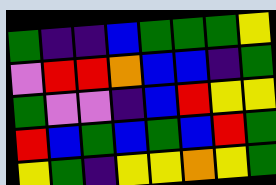[["green", "indigo", "indigo", "blue", "green", "green", "green", "yellow"], ["violet", "red", "red", "orange", "blue", "blue", "indigo", "green"], ["green", "violet", "violet", "indigo", "blue", "red", "yellow", "yellow"], ["red", "blue", "green", "blue", "green", "blue", "red", "green"], ["yellow", "green", "indigo", "yellow", "yellow", "orange", "yellow", "green"]]